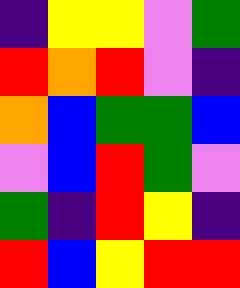[["indigo", "yellow", "yellow", "violet", "green"], ["red", "orange", "red", "violet", "indigo"], ["orange", "blue", "green", "green", "blue"], ["violet", "blue", "red", "green", "violet"], ["green", "indigo", "red", "yellow", "indigo"], ["red", "blue", "yellow", "red", "red"]]